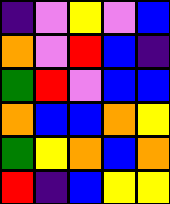[["indigo", "violet", "yellow", "violet", "blue"], ["orange", "violet", "red", "blue", "indigo"], ["green", "red", "violet", "blue", "blue"], ["orange", "blue", "blue", "orange", "yellow"], ["green", "yellow", "orange", "blue", "orange"], ["red", "indigo", "blue", "yellow", "yellow"]]